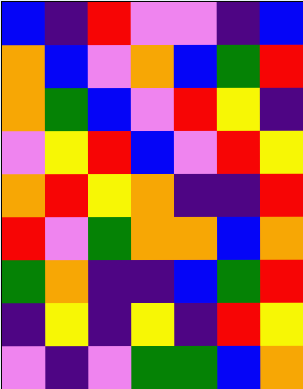[["blue", "indigo", "red", "violet", "violet", "indigo", "blue"], ["orange", "blue", "violet", "orange", "blue", "green", "red"], ["orange", "green", "blue", "violet", "red", "yellow", "indigo"], ["violet", "yellow", "red", "blue", "violet", "red", "yellow"], ["orange", "red", "yellow", "orange", "indigo", "indigo", "red"], ["red", "violet", "green", "orange", "orange", "blue", "orange"], ["green", "orange", "indigo", "indigo", "blue", "green", "red"], ["indigo", "yellow", "indigo", "yellow", "indigo", "red", "yellow"], ["violet", "indigo", "violet", "green", "green", "blue", "orange"]]